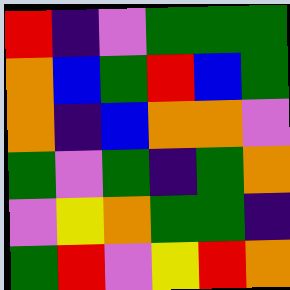[["red", "indigo", "violet", "green", "green", "green"], ["orange", "blue", "green", "red", "blue", "green"], ["orange", "indigo", "blue", "orange", "orange", "violet"], ["green", "violet", "green", "indigo", "green", "orange"], ["violet", "yellow", "orange", "green", "green", "indigo"], ["green", "red", "violet", "yellow", "red", "orange"]]